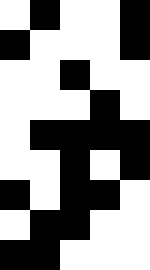[["white", "black", "white", "white", "black"], ["black", "white", "white", "white", "black"], ["white", "white", "black", "white", "white"], ["white", "white", "white", "black", "white"], ["white", "black", "black", "black", "black"], ["white", "white", "black", "white", "black"], ["black", "white", "black", "black", "white"], ["white", "black", "black", "white", "white"], ["black", "black", "white", "white", "white"]]